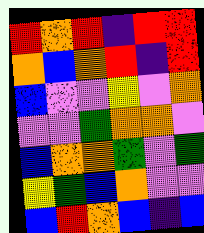[["red", "orange", "red", "indigo", "red", "red"], ["orange", "blue", "orange", "red", "indigo", "red"], ["blue", "violet", "violet", "yellow", "violet", "orange"], ["violet", "violet", "green", "orange", "orange", "violet"], ["blue", "orange", "orange", "green", "violet", "green"], ["yellow", "green", "blue", "orange", "violet", "violet"], ["blue", "red", "orange", "blue", "indigo", "blue"]]